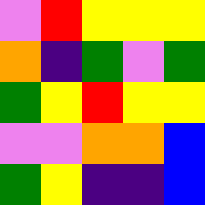[["violet", "red", "yellow", "yellow", "yellow"], ["orange", "indigo", "green", "violet", "green"], ["green", "yellow", "red", "yellow", "yellow"], ["violet", "violet", "orange", "orange", "blue"], ["green", "yellow", "indigo", "indigo", "blue"]]